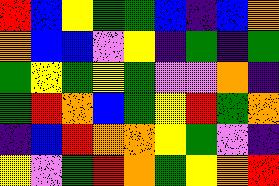[["red", "blue", "yellow", "green", "green", "blue", "indigo", "blue", "orange"], ["orange", "blue", "blue", "violet", "yellow", "indigo", "green", "indigo", "green"], ["green", "yellow", "green", "yellow", "green", "violet", "violet", "orange", "indigo"], ["green", "red", "orange", "blue", "green", "yellow", "red", "green", "orange"], ["indigo", "blue", "red", "orange", "orange", "yellow", "green", "violet", "indigo"], ["yellow", "violet", "green", "red", "orange", "green", "yellow", "orange", "red"]]